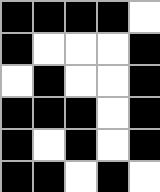[["black", "black", "black", "black", "white"], ["black", "white", "white", "white", "black"], ["white", "black", "white", "white", "black"], ["black", "black", "black", "white", "black"], ["black", "white", "black", "white", "black"], ["black", "black", "white", "black", "white"]]